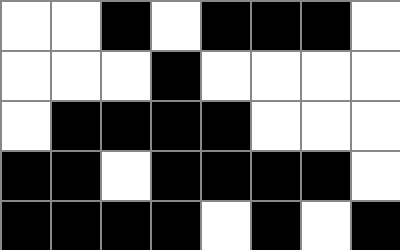[["white", "white", "black", "white", "black", "black", "black", "white"], ["white", "white", "white", "black", "white", "white", "white", "white"], ["white", "black", "black", "black", "black", "white", "white", "white"], ["black", "black", "white", "black", "black", "black", "black", "white"], ["black", "black", "black", "black", "white", "black", "white", "black"]]